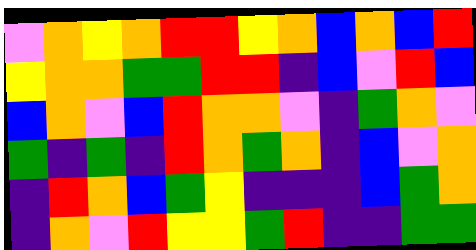[["violet", "orange", "yellow", "orange", "red", "red", "yellow", "orange", "blue", "orange", "blue", "red"], ["yellow", "orange", "orange", "green", "green", "red", "red", "indigo", "blue", "violet", "red", "blue"], ["blue", "orange", "violet", "blue", "red", "orange", "orange", "violet", "indigo", "green", "orange", "violet"], ["green", "indigo", "green", "indigo", "red", "orange", "green", "orange", "indigo", "blue", "violet", "orange"], ["indigo", "red", "orange", "blue", "green", "yellow", "indigo", "indigo", "indigo", "blue", "green", "orange"], ["indigo", "orange", "violet", "red", "yellow", "yellow", "green", "red", "indigo", "indigo", "green", "green"]]